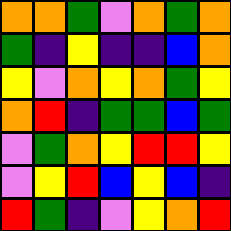[["orange", "orange", "green", "violet", "orange", "green", "orange"], ["green", "indigo", "yellow", "indigo", "indigo", "blue", "orange"], ["yellow", "violet", "orange", "yellow", "orange", "green", "yellow"], ["orange", "red", "indigo", "green", "green", "blue", "green"], ["violet", "green", "orange", "yellow", "red", "red", "yellow"], ["violet", "yellow", "red", "blue", "yellow", "blue", "indigo"], ["red", "green", "indigo", "violet", "yellow", "orange", "red"]]